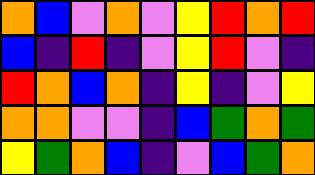[["orange", "blue", "violet", "orange", "violet", "yellow", "red", "orange", "red"], ["blue", "indigo", "red", "indigo", "violet", "yellow", "red", "violet", "indigo"], ["red", "orange", "blue", "orange", "indigo", "yellow", "indigo", "violet", "yellow"], ["orange", "orange", "violet", "violet", "indigo", "blue", "green", "orange", "green"], ["yellow", "green", "orange", "blue", "indigo", "violet", "blue", "green", "orange"]]